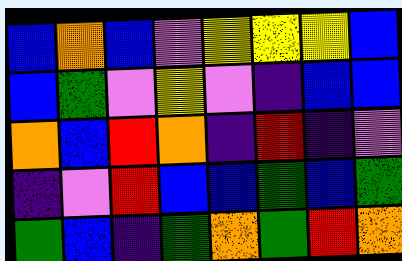[["blue", "orange", "blue", "violet", "yellow", "yellow", "yellow", "blue"], ["blue", "green", "violet", "yellow", "violet", "indigo", "blue", "blue"], ["orange", "blue", "red", "orange", "indigo", "red", "indigo", "violet"], ["indigo", "violet", "red", "blue", "blue", "green", "blue", "green"], ["green", "blue", "indigo", "green", "orange", "green", "red", "orange"]]